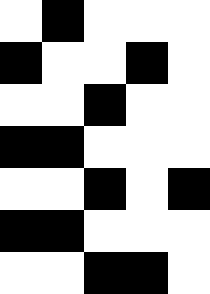[["white", "black", "white", "white", "white"], ["black", "white", "white", "black", "white"], ["white", "white", "black", "white", "white"], ["black", "black", "white", "white", "white"], ["white", "white", "black", "white", "black"], ["black", "black", "white", "white", "white"], ["white", "white", "black", "black", "white"]]